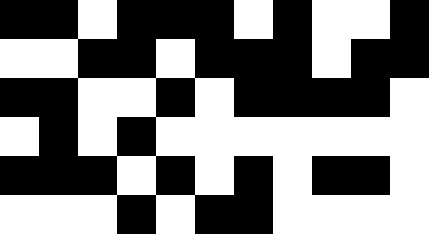[["black", "black", "white", "black", "black", "black", "white", "black", "white", "white", "black"], ["white", "white", "black", "black", "white", "black", "black", "black", "white", "black", "black"], ["black", "black", "white", "white", "black", "white", "black", "black", "black", "black", "white"], ["white", "black", "white", "black", "white", "white", "white", "white", "white", "white", "white"], ["black", "black", "black", "white", "black", "white", "black", "white", "black", "black", "white"], ["white", "white", "white", "black", "white", "black", "black", "white", "white", "white", "white"]]